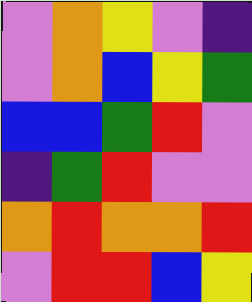[["violet", "orange", "yellow", "violet", "indigo"], ["violet", "orange", "blue", "yellow", "green"], ["blue", "blue", "green", "red", "violet"], ["indigo", "green", "red", "violet", "violet"], ["orange", "red", "orange", "orange", "red"], ["violet", "red", "red", "blue", "yellow"]]